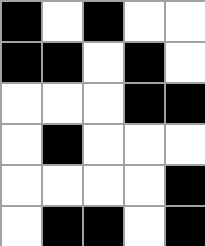[["black", "white", "black", "white", "white"], ["black", "black", "white", "black", "white"], ["white", "white", "white", "black", "black"], ["white", "black", "white", "white", "white"], ["white", "white", "white", "white", "black"], ["white", "black", "black", "white", "black"]]